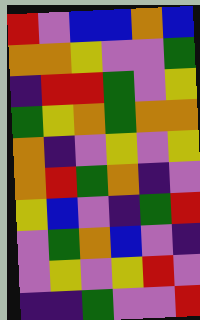[["red", "violet", "blue", "blue", "orange", "blue"], ["orange", "orange", "yellow", "violet", "violet", "green"], ["indigo", "red", "red", "green", "violet", "yellow"], ["green", "yellow", "orange", "green", "orange", "orange"], ["orange", "indigo", "violet", "yellow", "violet", "yellow"], ["orange", "red", "green", "orange", "indigo", "violet"], ["yellow", "blue", "violet", "indigo", "green", "red"], ["violet", "green", "orange", "blue", "violet", "indigo"], ["violet", "yellow", "violet", "yellow", "red", "violet"], ["indigo", "indigo", "green", "violet", "violet", "red"]]